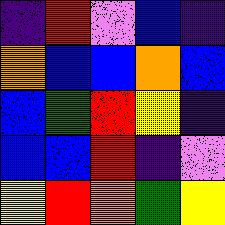[["indigo", "red", "violet", "blue", "indigo"], ["orange", "blue", "blue", "orange", "blue"], ["blue", "green", "red", "yellow", "indigo"], ["blue", "blue", "red", "indigo", "violet"], ["yellow", "red", "orange", "green", "yellow"]]